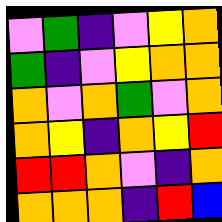[["violet", "green", "indigo", "violet", "yellow", "orange"], ["green", "indigo", "violet", "yellow", "orange", "orange"], ["orange", "violet", "orange", "green", "violet", "orange"], ["orange", "yellow", "indigo", "orange", "yellow", "red"], ["red", "red", "orange", "violet", "indigo", "orange"], ["orange", "orange", "orange", "indigo", "red", "blue"]]